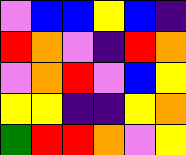[["violet", "blue", "blue", "yellow", "blue", "indigo"], ["red", "orange", "violet", "indigo", "red", "orange"], ["violet", "orange", "red", "violet", "blue", "yellow"], ["yellow", "yellow", "indigo", "indigo", "yellow", "orange"], ["green", "red", "red", "orange", "violet", "yellow"]]